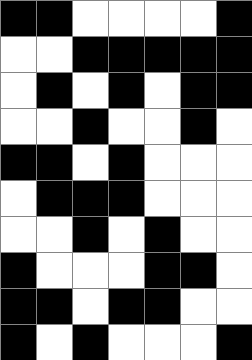[["black", "black", "white", "white", "white", "white", "black"], ["white", "white", "black", "black", "black", "black", "black"], ["white", "black", "white", "black", "white", "black", "black"], ["white", "white", "black", "white", "white", "black", "white"], ["black", "black", "white", "black", "white", "white", "white"], ["white", "black", "black", "black", "white", "white", "white"], ["white", "white", "black", "white", "black", "white", "white"], ["black", "white", "white", "white", "black", "black", "white"], ["black", "black", "white", "black", "black", "white", "white"], ["black", "white", "black", "white", "white", "white", "black"]]